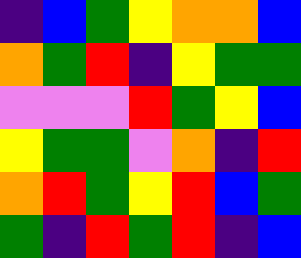[["indigo", "blue", "green", "yellow", "orange", "orange", "blue"], ["orange", "green", "red", "indigo", "yellow", "green", "green"], ["violet", "violet", "violet", "red", "green", "yellow", "blue"], ["yellow", "green", "green", "violet", "orange", "indigo", "red"], ["orange", "red", "green", "yellow", "red", "blue", "green"], ["green", "indigo", "red", "green", "red", "indigo", "blue"]]